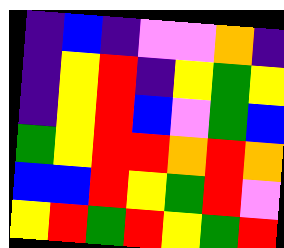[["indigo", "blue", "indigo", "violet", "violet", "orange", "indigo"], ["indigo", "yellow", "red", "indigo", "yellow", "green", "yellow"], ["indigo", "yellow", "red", "blue", "violet", "green", "blue"], ["green", "yellow", "red", "red", "orange", "red", "orange"], ["blue", "blue", "red", "yellow", "green", "red", "violet"], ["yellow", "red", "green", "red", "yellow", "green", "red"]]